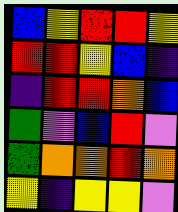[["blue", "yellow", "red", "red", "yellow"], ["red", "red", "yellow", "blue", "indigo"], ["indigo", "red", "red", "orange", "blue"], ["green", "violet", "blue", "red", "violet"], ["green", "orange", "orange", "red", "orange"], ["yellow", "indigo", "yellow", "yellow", "violet"]]